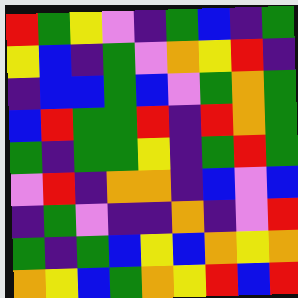[["red", "green", "yellow", "violet", "indigo", "green", "blue", "indigo", "green"], ["yellow", "blue", "indigo", "green", "violet", "orange", "yellow", "red", "indigo"], ["indigo", "blue", "blue", "green", "blue", "violet", "green", "orange", "green"], ["blue", "red", "green", "green", "red", "indigo", "red", "orange", "green"], ["green", "indigo", "green", "green", "yellow", "indigo", "green", "red", "green"], ["violet", "red", "indigo", "orange", "orange", "indigo", "blue", "violet", "blue"], ["indigo", "green", "violet", "indigo", "indigo", "orange", "indigo", "violet", "red"], ["green", "indigo", "green", "blue", "yellow", "blue", "orange", "yellow", "orange"], ["orange", "yellow", "blue", "green", "orange", "yellow", "red", "blue", "red"]]